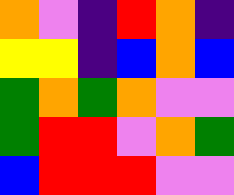[["orange", "violet", "indigo", "red", "orange", "indigo"], ["yellow", "yellow", "indigo", "blue", "orange", "blue"], ["green", "orange", "green", "orange", "violet", "violet"], ["green", "red", "red", "violet", "orange", "green"], ["blue", "red", "red", "red", "violet", "violet"]]